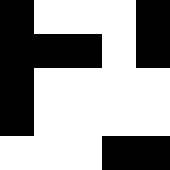[["black", "white", "white", "white", "black"], ["black", "black", "black", "white", "black"], ["black", "white", "white", "white", "white"], ["black", "white", "white", "white", "white"], ["white", "white", "white", "black", "black"]]